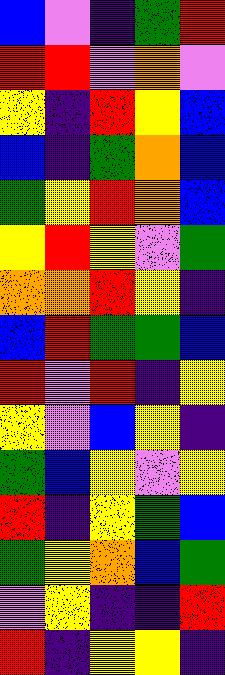[["blue", "violet", "indigo", "green", "red"], ["red", "red", "violet", "orange", "violet"], ["yellow", "indigo", "red", "yellow", "blue"], ["blue", "indigo", "green", "orange", "blue"], ["green", "yellow", "red", "orange", "blue"], ["yellow", "red", "yellow", "violet", "green"], ["orange", "orange", "red", "yellow", "indigo"], ["blue", "red", "green", "green", "blue"], ["red", "violet", "red", "indigo", "yellow"], ["yellow", "violet", "blue", "yellow", "indigo"], ["green", "blue", "yellow", "violet", "yellow"], ["red", "indigo", "yellow", "green", "blue"], ["green", "yellow", "orange", "blue", "green"], ["violet", "yellow", "indigo", "indigo", "red"], ["red", "indigo", "yellow", "yellow", "indigo"]]